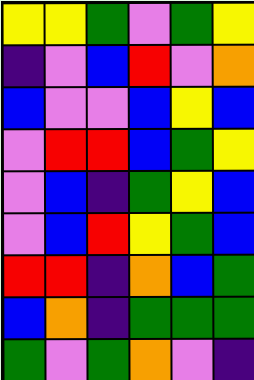[["yellow", "yellow", "green", "violet", "green", "yellow"], ["indigo", "violet", "blue", "red", "violet", "orange"], ["blue", "violet", "violet", "blue", "yellow", "blue"], ["violet", "red", "red", "blue", "green", "yellow"], ["violet", "blue", "indigo", "green", "yellow", "blue"], ["violet", "blue", "red", "yellow", "green", "blue"], ["red", "red", "indigo", "orange", "blue", "green"], ["blue", "orange", "indigo", "green", "green", "green"], ["green", "violet", "green", "orange", "violet", "indigo"]]